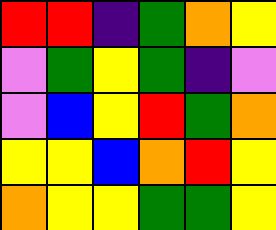[["red", "red", "indigo", "green", "orange", "yellow"], ["violet", "green", "yellow", "green", "indigo", "violet"], ["violet", "blue", "yellow", "red", "green", "orange"], ["yellow", "yellow", "blue", "orange", "red", "yellow"], ["orange", "yellow", "yellow", "green", "green", "yellow"]]